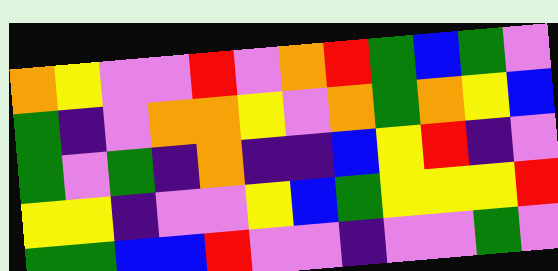[["orange", "yellow", "violet", "violet", "red", "violet", "orange", "red", "green", "blue", "green", "violet"], ["green", "indigo", "violet", "orange", "orange", "yellow", "violet", "orange", "green", "orange", "yellow", "blue"], ["green", "violet", "green", "indigo", "orange", "indigo", "indigo", "blue", "yellow", "red", "indigo", "violet"], ["yellow", "yellow", "indigo", "violet", "violet", "yellow", "blue", "green", "yellow", "yellow", "yellow", "red"], ["green", "green", "blue", "blue", "red", "violet", "violet", "indigo", "violet", "violet", "green", "violet"]]